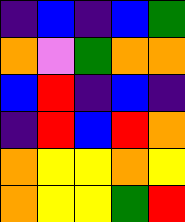[["indigo", "blue", "indigo", "blue", "green"], ["orange", "violet", "green", "orange", "orange"], ["blue", "red", "indigo", "blue", "indigo"], ["indigo", "red", "blue", "red", "orange"], ["orange", "yellow", "yellow", "orange", "yellow"], ["orange", "yellow", "yellow", "green", "red"]]